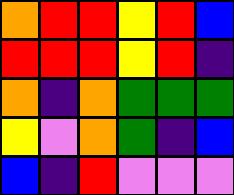[["orange", "red", "red", "yellow", "red", "blue"], ["red", "red", "red", "yellow", "red", "indigo"], ["orange", "indigo", "orange", "green", "green", "green"], ["yellow", "violet", "orange", "green", "indigo", "blue"], ["blue", "indigo", "red", "violet", "violet", "violet"]]